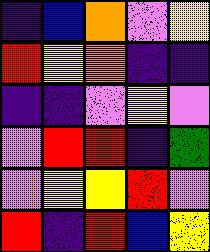[["indigo", "blue", "orange", "violet", "yellow"], ["red", "yellow", "orange", "indigo", "indigo"], ["indigo", "indigo", "violet", "yellow", "violet"], ["violet", "red", "red", "indigo", "green"], ["violet", "yellow", "yellow", "red", "violet"], ["red", "indigo", "red", "blue", "yellow"]]